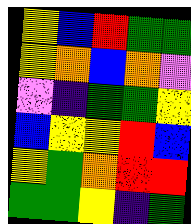[["yellow", "blue", "red", "green", "green"], ["yellow", "orange", "blue", "orange", "violet"], ["violet", "indigo", "green", "green", "yellow"], ["blue", "yellow", "yellow", "red", "blue"], ["yellow", "green", "orange", "red", "red"], ["green", "green", "yellow", "indigo", "green"]]